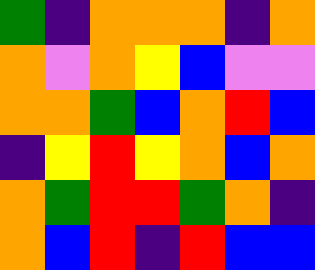[["green", "indigo", "orange", "orange", "orange", "indigo", "orange"], ["orange", "violet", "orange", "yellow", "blue", "violet", "violet"], ["orange", "orange", "green", "blue", "orange", "red", "blue"], ["indigo", "yellow", "red", "yellow", "orange", "blue", "orange"], ["orange", "green", "red", "red", "green", "orange", "indigo"], ["orange", "blue", "red", "indigo", "red", "blue", "blue"]]